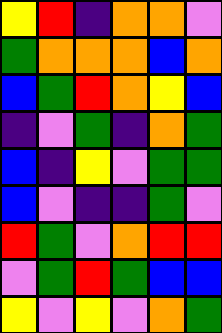[["yellow", "red", "indigo", "orange", "orange", "violet"], ["green", "orange", "orange", "orange", "blue", "orange"], ["blue", "green", "red", "orange", "yellow", "blue"], ["indigo", "violet", "green", "indigo", "orange", "green"], ["blue", "indigo", "yellow", "violet", "green", "green"], ["blue", "violet", "indigo", "indigo", "green", "violet"], ["red", "green", "violet", "orange", "red", "red"], ["violet", "green", "red", "green", "blue", "blue"], ["yellow", "violet", "yellow", "violet", "orange", "green"]]